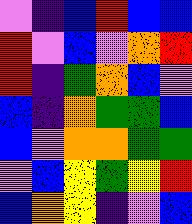[["violet", "indigo", "blue", "red", "blue", "blue"], ["red", "violet", "blue", "violet", "orange", "red"], ["red", "indigo", "green", "orange", "blue", "violet"], ["blue", "indigo", "orange", "green", "green", "blue"], ["blue", "violet", "orange", "orange", "green", "green"], ["violet", "blue", "yellow", "green", "yellow", "red"], ["blue", "orange", "yellow", "indigo", "violet", "blue"]]